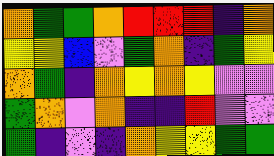[["orange", "green", "green", "orange", "red", "red", "red", "indigo", "orange"], ["yellow", "yellow", "blue", "violet", "green", "orange", "indigo", "green", "yellow"], ["orange", "green", "indigo", "orange", "yellow", "orange", "yellow", "violet", "violet"], ["green", "orange", "violet", "orange", "indigo", "indigo", "red", "violet", "violet"], ["green", "indigo", "violet", "indigo", "orange", "yellow", "yellow", "green", "green"]]